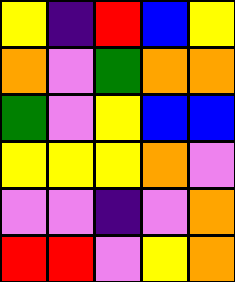[["yellow", "indigo", "red", "blue", "yellow"], ["orange", "violet", "green", "orange", "orange"], ["green", "violet", "yellow", "blue", "blue"], ["yellow", "yellow", "yellow", "orange", "violet"], ["violet", "violet", "indigo", "violet", "orange"], ["red", "red", "violet", "yellow", "orange"]]